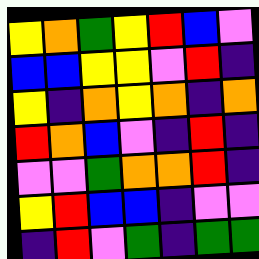[["yellow", "orange", "green", "yellow", "red", "blue", "violet"], ["blue", "blue", "yellow", "yellow", "violet", "red", "indigo"], ["yellow", "indigo", "orange", "yellow", "orange", "indigo", "orange"], ["red", "orange", "blue", "violet", "indigo", "red", "indigo"], ["violet", "violet", "green", "orange", "orange", "red", "indigo"], ["yellow", "red", "blue", "blue", "indigo", "violet", "violet"], ["indigo", "red", "violet", "green", "indigo", "green", "green"]]